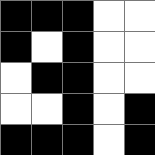[["black", "black", "black", "white", "white"], ["black", "white", "black", "white", "white"], ["white", "black", "black", "white", "white"], ["white", "white", "black", "white", "black"], ["black", "black", "black", "white", "black"]]